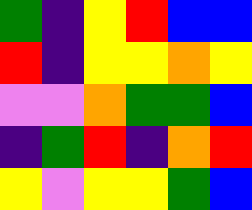[["green", "indigo", "yellow", "red", "blue", "blue"], ["red", "indigo", "yellow", "yellow", "orange", "yellow"], ["violet", "violet", "orange", "green", "green", "blue"], ["indigo", "green", "red", "indigo", "orange", "red"], ["yellow", "violet", "yellow", "yellow", "green", "blue"]]